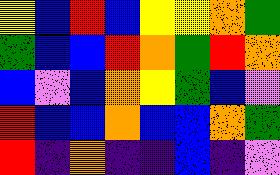[["yellow", "blue", "red", "blue", "yellow", "yellow", "orange", "green"], ["green", "blue", "blue", "red", "orange", "green", "red", "orange"], ["blue", "violet", "blue", "orange", "yellow", "green", "blue", "violet"], ["red", "blue", "blue", "orange", "blue", "blue", "orange", "green"], ["red", "indigo", "orange", "indigo", "indigo", "blue", "indigo", "violet"]]